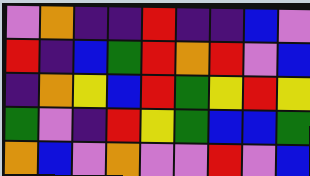[["violet", "orange", "indigo", "indigo", "red", "indigo", "indigo", "blue", "violet"], ["red", "indigo", "blue", "green", "red", "orange", "red", "violet", "blue"], ["indigo", "orange", "yellow", "blue", "red", "green", "yellow", "red", "yellow"], ["green", "violet", "indigo", "red", "yellow", "green", "blue", "blue", "green"], ["orange", "blue", "violet", "orange", "violet", "violet", "red", "violet", "blue"]]